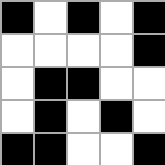[["black", "white", "black", "white", "black"], ["white", "white", "white", "white", "black"], ["white", "black", "black", "white", "white"], ["white", "black", "white", "black", "white"], ["black", "black", "white", "white", "black"]]